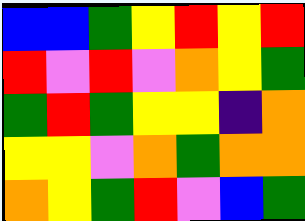[["blue", "blue", "green", "yellow", "red", "yellow", "red"], ["red", "violet", "red", "violet", "orange", "yellow", "green"], ["green", "red", "green", "yellow", "yellow", "indigo", "orange"], ["yellow", "yellow", "violet", "orange", "green", "orange", "orange"], ["orange", "yellow", "green", "red", "violet", "blue", "green"]]